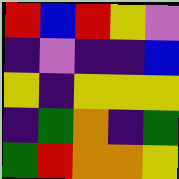[["red", "blue", "red", "yellow", "violet"], ["indigo", "violet", "indigo", "indigo", "blue"], ["yellow", "indigo", "yellow", "yellow", "yellow"], ["indigo", "green", "orange", "indigo", "green"], ["green", "red", "orange", "orange", "yellow"]]